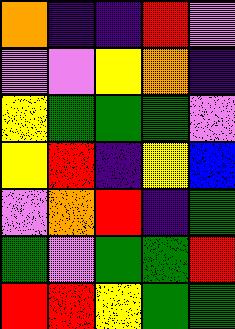[["orange", "indigo", "indigo", "red", "violet"], ["violet", "violet", "yellow", "orange", "indigo"], ["yellow", "green", "green", "green", "violet"], ["yellow", "red", "indigo", "yellow", "blue"], ["violet", "orange", "red", "indigo", "green"], ["green", "violet", "green", "green", "red"], ["red", "red", "yellow", "green", "green"]]